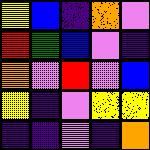[["yellow", "blue", "indigo", "orange", "violet"], ["red", "green", "blue", "violet", "indigo"], ["orange", "violet", "red", "violet", "blue"], ["yellow", "indigo", "violet", "yellow", "yellow"], ["indigo", "indigo", "violet", "indigo", "orange"]]